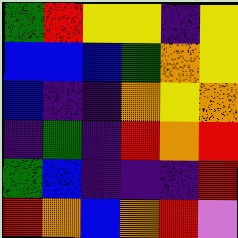[["green", "red", "yellow", "yellow", "indigo", "yellow"], ["blue", "blue", "blue", "green", "orange", "yellow"], ["blue", "indigo", "indigo", "orange", "yellow", "orange"], ["indigo", "green", "indigo", "red", "orange", "red"], ["green", "blue", "indigo", "indigo", "indigo", "red"], ["red", "orange", "blue", "orange", "red", "violet"]]